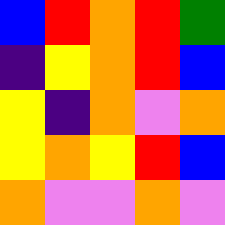[["blue", "red", "orange", "red", "green"], ["indigo", "yellow", "orange", "red", "blue"], ["yellow", "indigo", "orange", "violet", "orange"], ["yellow", "orange", "yellow", "red", "blue"], ["orange", "violet", "violet", "orange", "violet"]]